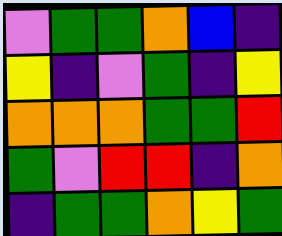[["violet", "green", "green", "orange", "blue", "indigo"], ["yellow", "indigo", "violet", "green", "indigo", "yellow"], ["orange", "orange", "orange", "green", "green", "red"], ["green", "violet", "red", "red", "indigo", "orange"], ["indigo", "green", "green", "orange", "yellow", "green"]]